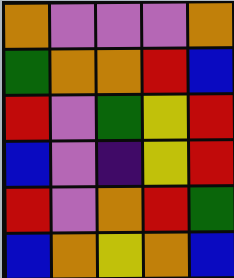[["orange", "violet", "violet", "violet", "orange"], ["green", "orange", "orange", "red", "blue"], ["red", "violet", "green", "yellow", "red"], ["blue", "violet", "indigo", "yellow", "red"], ["red", "violet", "orange", "red", "green"], ["blue", "orange", "yellow", "orange", "blue"]]